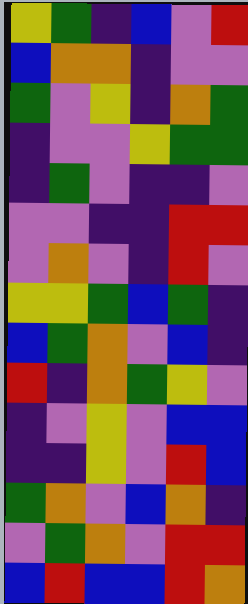[["yellow", "green", "indigo", "blue", "violet", "red"], ["blue", "orange", "orange", "indigo", "violet", "violet"], ["green", "violet", "yellow", "indigo", "orange", "green"], ["indigo", "violet", "violet", "yellow", "green", "green"], ["indigo", "green", "violet", "indigo", "indigo", "violet"], ["violet", "violet", "indigo", "indigo", "red", "red"], ["violet", "orange", "violet", "indigo", "red", "violet"], ["yellow", "yellow", "green", "blue", "green", "indigo"], ["blue", "green", "orange", "violet", "blue", "indigo"], ["red", "indigo", "orange", "green", "yellow", "violet"], ["indigo", "violet", "yellow", "violet", "blue", "blue"], ["indigo", "indigo", "yellow", "violet", "red", "blue"], ["green", "orange", "violet", "blue", "orange", "indigo"], ["violet", "green", "orange", "violet", "red", "red"], ["blue", "red", "blue", "blue", "red", "orange"]]